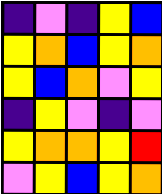[["indigo", "violet", "indigo", "yellow", "blue"], ["yellow", "orange", "blue", "yellow", "orange"], ["yellow", "blue", "orange", "violet", "yellow"], ["indigo", "yellow", "violet", "indigo", "violet"], ["yellow", "orange", "orange", "yellow", "red"], ["violet", "yellow", "blue", "yellow", "orange"]]